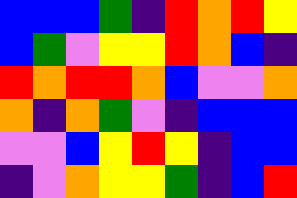[["blue", "blue", "blue", "green", "indigo", "red", "orange", "red", "yellow"], ["blue", "green", "violet", "yellow", "yellow", "red", "orange", "blue", "indigo"], ["red", "orange", "red", "red", "orange", "blue", "violet", "violet", "orange"], ["orange", "indigo", "orange", "green", "violet", "indigo", "blue", "blue", "blue"], ["violet", "violet", "blue", "yellow", "red", "yellow", "indigo", "blue", "blue"], ["indigo", "violet", "orange", "yellow", "yellow", "green", "indigo", "blue", "red"]]